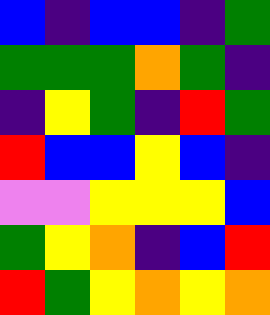[["blue", "indigo", "blue", "blue", "indigo", "green"], ["green", "green", "green", "orange", "green", "indigo"], ["indigo", "yellow", "green", "indigo", "red", "green"], ["red", "blue", "blue", "yellow", "blue", "indigo"], ["violet", "violet", "yellow", "yellow", "yellow", "blue"], ["green", "yellow", "orange", "indigo", "blue", "red"], ["red", "green", "yellow", "orange", "yellow", "orange"]]